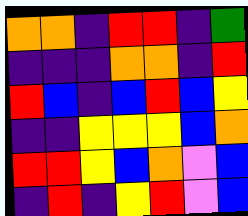[["orange", "orange", "indigo", "red", "red", "indigo", "green"], ["indigo", "indigo", "indigo", "orange", "orange", "indigo", "red"], ["red", "blue", "indigo", "blue", "red", "blue", "yellow"], ["indigo", "indigo", "yellow", "yellow", "yellow", "blue", "orange"], ["red", "red", "yellow", "blue", "orange", "violet", "blue"], ["indigo", "red", "indigo", "yellow", "red", "violet", "blue"]]